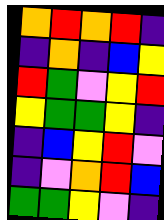[["orange", "red", "orange", "red", "indigo"], ["indigo", "orange", "indigo", "blue", "yellow"], ["red", "green", "violet", "yellow", "red"], ["yellow", "green", "green", "yellow", "indigo"], ["indigo", "blue", "yellow", "red", "violet"], ["indigo", "violet", "orange", "red", "blue"], ["green", "green", "yellow", "violet", "indigo"]]